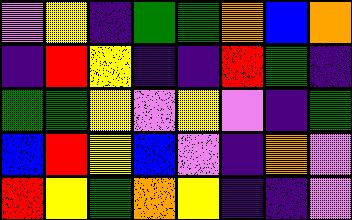[["violet", "yellow", "indigo", "green", "green", "orange", "blue", "orange"], ["indigo", "red", "yellow", "indigo", "indigo", "red", "green", "indigo"], ["green", "green", "yellow", "violet", "yellow", "violet", "indigo", "green"], ["blue", "red", "yellow", "blue", "violet", "indigo", "orange", "violet"], ["red", "yellow", "green", "orange", "yellow", "indigo", "indigo", "violet"]]